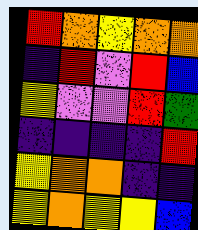[["red", "orange", "yellow", "orange", "orange"], ["indigo", "red", "violet", "red", "blue"], ["yellow", "violet", "violet", "red", "green"], ["indigo", "indigo", "indigo", "indigo", "red"], ["yellow", "orange", "orange", "indigo", "indigo"], ["yellow", "orange", "yellow", "yellow", "blue"]]